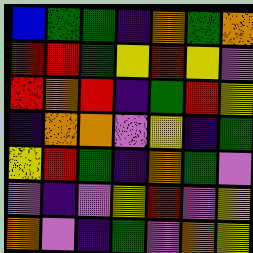[["blue", "green", "green", "indigo", "orange", "green", "orange"], ["red", "red", "green", "yellow", "red", "yellow", "violet"], ["red", "orange", "red", "indigo", "green", "red", "yellow"], ["indigo", "orange", "orange", "violet", "yellow", "indigo", "green"], ["yellow", "red", "green", "indigo", "orange", "green", "violet"], ["violet", "indigo", "violet", "yellow", "red", "violet", "yellow"], ["orange", "violet", "indigo", "green", "violet", "orange", "yellow"]]